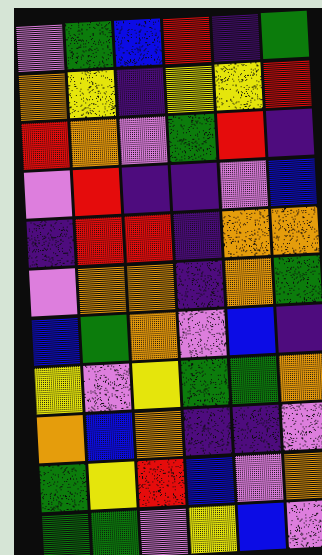[["violet", "green", "blue", "red", "indigo", "green"], ["orange", "yellow", "indigo", "yellow", "yellow", "red"], ["red", "orange", "violet", "green", "red", "indigo"], ["violet", "red", "indigo", "indigo", "violet", "blue"], ["indigo", "red", "red", "indigo", "orange", "orange"], ["violet", "orange", "orange", "indigo", "orange", "green"], ["blue", "green", "orange", "violet", "blue", "indigo"], ["yellow", "violet", "yellow", "green", "green", "orange"], ["orange", "blue", "orange", "indigo", "indigo", "violet"], ["green", "yellow", "red", "blue", "violet", "orange"], ["green", "green", "violet", "yellow", "blue", "violet"]]